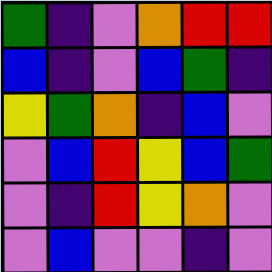[["green", "indigo", "violet", "orange", "red", "red"], ["blue", "indigo", "violet", "blue", "green", "indigo"], ["yellow", "green", "orange", "indigo", "blue", "violet"], ["violet", "blue", "red", "yellow", "blue", "green"], ["violet", "indigo", "red", "yellow", "orange", "violet"], ["violet", "blue", "violet", "violet", "indigo", "violet"]]